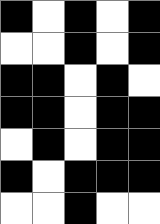[["black", "white", "black", "white", "black"], ["white", "white", "black", "white", "black"], ["black", "black", "white", "black", "white"], ["black", "black", "white", "black", "black"], ["white", "black", "white", "black", "black"], ["black", "white", "black", "black", "black"], ["white", "white", "black", "white", "white"]]